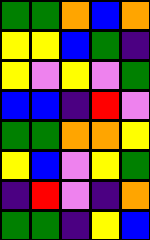[["green", "green", "orange", "blue", "orange"], ["yellow", "yellow", "blue", "green", "indigo"], ["yellow", "violet", "yellow", "violet", "green"], ["blue", "blue", "indigo", "red", "violet"], ["green", "green", "orange", "orange", "yellow"], ["yellow", "blue", "violet", "yellow", "green"], ["indigo", "red", "violet", "indigo", "orange"], ["green", "green", "indigo", "yellow", "blue"]]